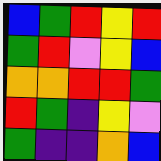[["blue", "green", "red", "yellow", "red"], ["green", "red", "violet", "yellow", "blue"], ["orange", "orange", "red", "red", "green"], ["red", "green", "indigo", "yellow", "violet"], ["green", "indigo", "indigo", "orange", "blue"]]